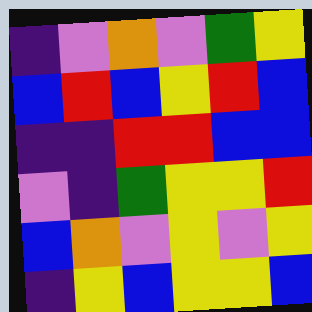[["indigo", "violet", "orange", "violet", "green", "yellow"], ["blue", "red", "blue", "yellow", "red", "blue"], ["indigo", "indigo", "red", "red", "blue", "blue"], ["violet", "indigo", "green", "yellow", "yellow", "red"], ["blue", "orange", "violet", "yellow", "violet", "yellow"], ["indigo", "yellow", "blue", "yellow", "yellow", "blue"]]